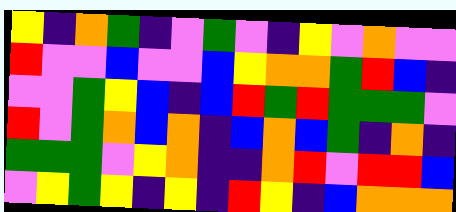[["yellow", "indigo", "orange", "green", "indigo", "violet", "green", "violet", "indigo", "yellow", "violet", "orange", "violet", "violet"], ["red", "violet", "violet", "blue", "violet", "violet", "blue", "yellow", "orange", "orange", "green", "red", "blue", "indigo"], ["violet", "violet", "green", "yellow", "blue", "indigo", "blue", "red", "green", "red", "green", "green", "green", "violet"], ["red", "violet", "green", "orange", "blue", "orange", "indigo", "blue", "orange", "blue", "green", "indigo", "orange", "indigo"], ["green", "green", "green", "violet", "yellow", "orange", "indigo", "indigo", "orange", "red", "violet", "red", "red", "blue"], ["violet", "yellow", "green", "yellow", "indigo", "yellow", "indigo", "red", "yellow", "indigo", "blue", "orange", "orange", "orange"]]